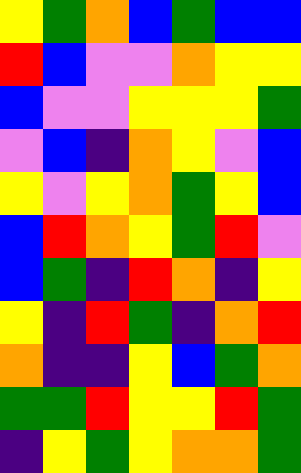[["yellow", "green", "orange", "blue", "green", "blue", "blue"], ["red", "blue", "violet", "violet", "orange", "yellow", "yellow"], ["blue", "violet", "violet", "yellow", "yellow", "yellow", "green"], ["violet", "blue", "indigo", "orange", "yellow", "violet", "blue"], ["yellow", "violet", "yellow", "orange", "green", "yellow", "blue"], ["blue", "red", "orange", "yellow", "green", "red", "violet"], ["blue", "green", "indigo", "red", "orange", "indigo", "yellow"], ["yellow", "indigo", "red", "green", "indigo", "orange", "red"], ["orange", "indigo", "indigo", "yellow", "blue", "green", "orange"], ["green", "green", "red", "yellow", "yellow", "red", "green"], ["indigo", "yellow", "green", "yellow", "orange", "orange", "green"]]